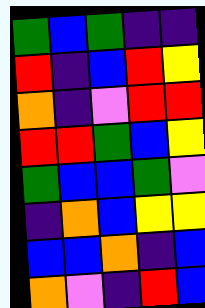[["green", "blue", "green", "indigo", "indigo"], ["red", "indigo", "blue", "red", "yellow"], ["orange", "indigo", "violet", "red", "red"], ["red", "red", "green", "blue", "yellow"], ["green", "blue", "blue", "green", "violet"], ["indigo", "orange", "blue", "yellow", "yellow"], ["blue", "blue", "orange", "indigo", "blue"], ["orange", "violet", "indigo", "red", "blue"]]